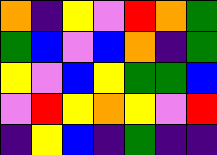[["orange", "indigo", "yellow", "violet", "red", "orange", "green"], ["green", "blue", "violet", "blue", "orange", "indigo", "green"], ["yellow", "violet", "blue", "yellow", "green", "green", "blue"], ["violet", "red", "yellow", "orange", "yellow", "violet", "red"], ["indigo", "yellow", "blue", "indigo", "green", "indigo", "indigo"]]